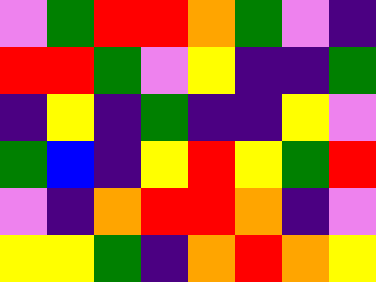[["violet", "green", "red", "red", "orange", "green", "violet", "indigo"], ["red", "red", "green", "violet", "yellow", "indigo", "indigo", "green"], ["indigo", "yellow", "indigo", "green", "indigo", "indigo", "yellow", "violet"], ["green", "blue", "indigo", "yellow", "red", "yellow", "green", "red"], ["violet", "indigo", "orange", "red", "red", "orange", "indigo", "violet"], ["yellow", "yellow", "green", "indigo", "orange", "red", "orange", "yellow"]]